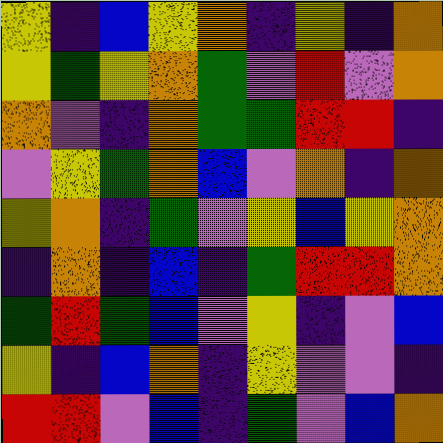[["yellow", "indigo", "blue", "yellow", "orange", "indigo", "yellow", "indigo", "orange"], ["yellow", "green", "yellow", "orange", "green", "violet", "red", "violet", "orange"], ["orange", "violet", "indigo", "orange", "green", "green", "red", "red", "indigo"], ["violet", "yellow", "green", "orange", "blue", "violet", "orange", "indigo", "orange"], ["yellow", "orange", "indigo", "green", "violet", "yellow", "blue", "yellow", "orange"], ["indigo", "orange", "indigo", "blue", "indigo", "green", "red", "red", "orange"], ["green", "red", "green", "blue", "violet", "yellow", "indigo", "violet", "blue"], ["yellow", "indigo", "blue", "orange", "indigo", "yellow", "violet", "violet", "indigo"], ["red", "red", "violet", "blue", "indigo", "green", "violet", "blue", "orange"]]